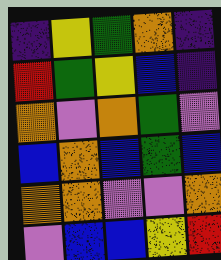[["indigo", "yellow", "green", "orange", "indigo"], ["red", "green", "yellow", "blue", "indigo"], ["orange", "violet", "orange", "green", "violet"], ["blue", "orange", "blue", "green", "blue"], ["orange", "orange", "violet", "violet", "orange"], ["violet", "blue", "blue", "yellow", "red"]]